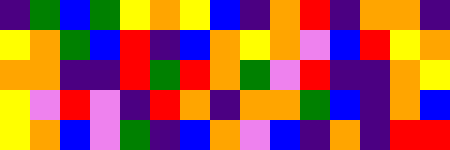[["indigo", "green", "blue", "green", "yellow", "orange", "yellow", "blue", "indigo", "orange", "red", "indigo", "orange", "orange", "indigo"], ["yellow", "orange", "green", "blue", "red", "indigo", "blue", "orange", "yellow", "orange", "violet", "blue", "red", "yellow", "orange"], ["orange", "orange", "indigo", "indigo", "red", "green", "red", "orange", "green", "violet", "red", "indigo", "indigo", "orange", "yellow"], ["yellow", "violet", "red", "violet", "indigo", "red", "orange", "indigo", "orange", "orange", "green", "blue", "indigo", "orange", "blue"], ["yellow", "orange", "blue", "violet", "green", "indigo", "blue", "orange", "violet", "blue", "indigo", "orange", "indigo", "red", "red"]]